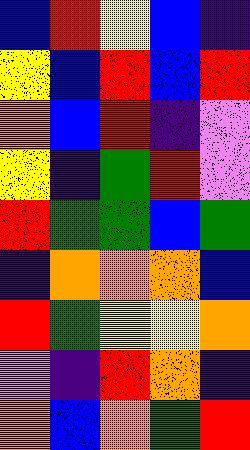[["blue", "red", "yellow", "blue", "indigo"], ["yellow", "blue", "red", "blue", "red"], ["orange", "blue", "red", "indigo", "violet"], ["yellow", "indigo", "green", "red", "violet"], ["red", "green", "green", "blue", "green"], ["indigo", "orange", "orange", "orange", "blue"], ["red", "green", "yellow", "yellow", "orange"], ["violet", "indigo", "red", "orange", "indigo"], ["orange", "blue", "orange", "green", "red"]]